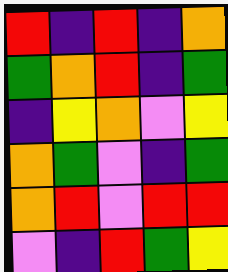[["red", "indigo", "red", "indigo", "orange"], ["green", "orange", "red", "indigo", "green"], ["indigo", "yellow", "orange", "violet", "yellow"], ["orange", "green", "violet", "indigo", "green"], ["orange", "red", "violet", "red", "red"], ["violet", "indigo", "red", "green", "yellow"]]